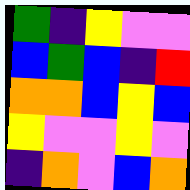[["green", "indigo", "yellow", "violet", "violet"], ["blue", "green", "blue", "indigo", "red"], ["orange", "orange", "blue", "yellow", "blue"], ["yellow", "violet", "violet", "yellow", "violet"], ["indigo", "orange", "violet", "blue", "orange"]]